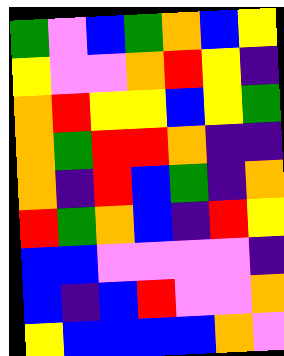[["green", "violet", "blue", "green", "orange", "blue", "yellow"], ["yellow", "violet", "violet", "orange", "red", "yellow", "indigo"], ["orange", "red", "yellow", "yellow", "blue", "yellow", "green"], ["orange", "green", "red", "red", "orange", "indigo", "indigo"], ["orange", "indigo", "red", "blue", "green", "indigo", "orange"], ["red", "green", "orange", "blue", "indigo", "red", "yellow"], ["blue", "blue", "violet", "violet", "violet", "violet", "indigo"], ["blue", "indigo", "blue", "red", "violet", "violet", "orange"], ["yellow", "blue", "blue", "blue", "blue", "orange", "violet"]]